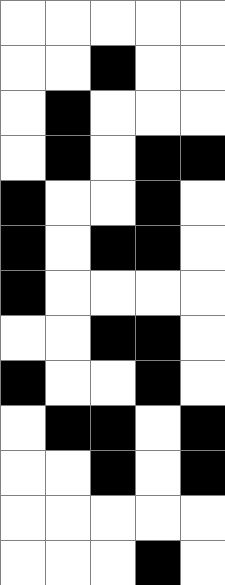[["white", "white", "white", "white", "white"], ["white", "white", "black", "white", "white"], ["white", "black", "white", "white", "white"], ["white", "black", "white", "black", "black"], ["black", "white", "white", "black", "white"], ["black", "white", "black", "black", "white"], ["black", "white", "white", "white", "white"], ["white", "white", "black", "black", "white"], ["black", "white", "white", "black", "white"], ["white", "black", "black", "white", "black"], ["white", "white", "black", "white", "black"], ["white", "white", "white", "white", "white"], ["white", "white", "white", "black", "white"]]